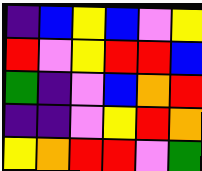[["indigo", "blue", "yellow", "blue", "violet", "yellow"], ["red", "violet", "yellow", "red", "red", "blue"], ["green", "indigo", "violet", "blue", "orange", "red"], ["indigo", "indigo", "violet", "yellow", "red", "orange"], ["yellow", "orange", "red", "red", "violet", "green"]]